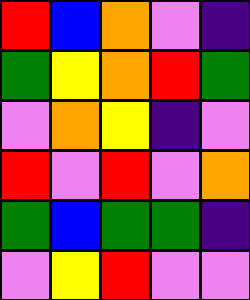[["red", "blue", "orange", "violet", "indigo"], ["green", "yellow", "orange", "red", "green"], ["violet", "orange", "yellow", "indigo", "violet"], ["red", "violet", "red", "violet", "orange"], ["green", "blue", "green", "green", "indigo"], ["violet", "yellow", "red", "violet", "violet"]]